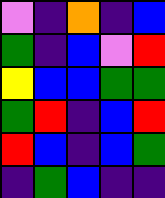[["violet", "indigo", "orange", "indigo", "blue"], ["green", "indigo", "blue", "violet", "red"], ["yellow", "blue", "blue", "green", "green"], ["green", "red", "indigo", "blue", "red"], ["red", "blue", "indigo", "blue", "green"], ["indigo", "green", "blue", "indigo", "indigo"]]